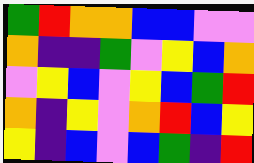[["green", "red", "orange", "orange", "blue", "blue", "violet", "violet"], ["orange", "indigo", "indigo", "green", "violet", "yellow", "blue", "orange"], ["violet", "yellow", "blue", "violet", "yellow", "blue", "green", "red"], ["orange", "indigo", "yellow", "violet", "orange", "red", "blue", "yellow"], ["yellow", "indigo", "blue", "violet", "blue", "green", "indigo", "red"]]